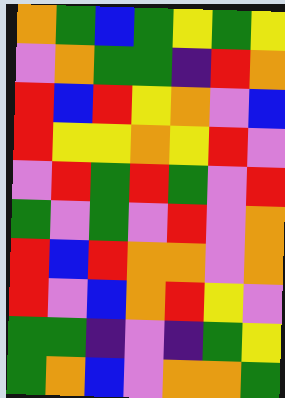[["orange", "green", "blue", "green", "yellow", "green", "yellow"], ["violet", "orange", "green", "green", "indigo", "red", "orange"], ["red", "blue", "red", "yellow", "orange", "violet", "blue"], ["red", "yellow", "yellow", "orange", "yellow", "red", "violet"], ["violet", "red", "green", "red", "green", "violet", "red"], ["green", "violet", "green", "violet", "red", "violet", "orange"], ["red", "blue", "red", "orange", "orange", "violet", "orange"], ["red", "violet", "blue", "orange", "red", "yellow", "violet"], ["green", "green", "indigo", "violet", "indigo", "green", "yellow"], ["green", "orange", "blue", "violet", "orange", "orange", "green"]]